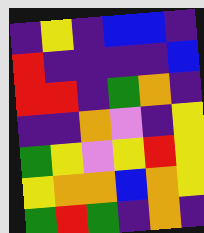[["indigo", "yellow", "indigo", "blue", "blue", "indigo"], ["red", "indigo", "indigo", "indigo", "indigo", "blue"], ["red", "red", "indigo", "green", "orange", "indigo"], ["indigo", "indigo", "orange", "violet", "indigo", "yellow"], ["green", "yellow", "violet", "yellow", "red", "yellow"], ["yellow", "orange", "orange", "blue", "orange", "yellow"], ["green", "red", "green", "indigo", "orange", "indigo"]]